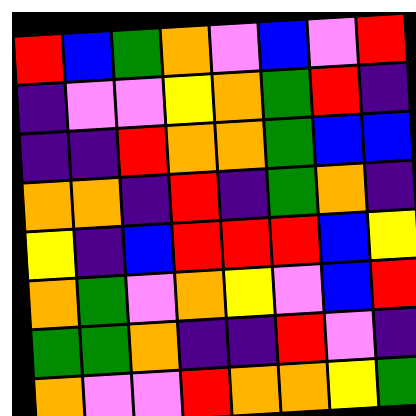[["red", "blue", "green", "orange", "violet", "blue", "violet", "red"], ["indigo", "violet", "violet", "yellow", "orange", "green", "red", "indigo"], ["indigo", "indigo", "red", "orange", "orange", "green", "blue", "blue"], ["orange", "orange", "indigo", "red", "indigo", "green", "orange", "indigo"], ["yellow", "indigo", "blue", "red", "red", "red", "blue", "yellow"], ["orange", "green", "violet", "orange", "yellow", "violet", "blue", "red"], ["green", "green", "orange", "indigo", "indigo", "red", "violet", "indigo"], ["orange", "violet", "violet", "red", "orange", "orange", "yellow", "green"]]